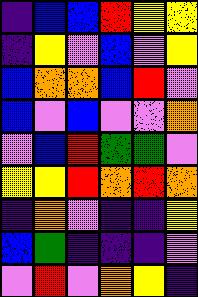[["indigo", "blue", "blue", "red", "yellow", "yellow"], ["indigo", "yellow", "violet", "blue", "violet", "yellow"], ["blue", "orange", "orange", "blue", "red", "violet"], ["blue", "violet", "blue", "violet", "violet", "orange"], ["violet", "blue", "red", "green", "green", "violet"], ["yellow", "yellow", "red", "orange", "red", "orange"], ["indigo", "orange", "violet", "indigo", "indigo", "yellow"], ["blue", "green", "indigo", "indigo", "indigo", "violet"], ["violet", "red", "violet", "orange", "yellow", "indigo"]]